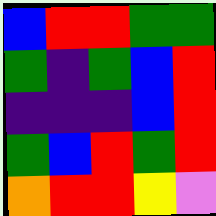[["blue", "red", "red", "green", "green"], ["green", "indigo", "green", "blue", "red"], ["indigo", "indigo", "indigo", "blue", "red"], ["green", "blue", "red", "green", "red"], ["orange", "red", "red", "yellow", "violet"]]